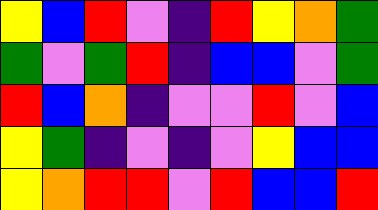[["yellow", "blue", "red", "violet", "indigo", "red", "yellow", "orange", "green"], ["green", "violet", "green", "red", "indigo", "blue", "blue", "violet", "green"], ["red", "blue", "orange", "indigo", "violet", "violet", "red", "violet", "blue"], ["yellow", "green", "indigo", "violet", "indigo", "violet", "yellow", "blue", "blue"], ["yellow", "orange", "red", "red", "violet", "red", "blue", "blue", "red"]]